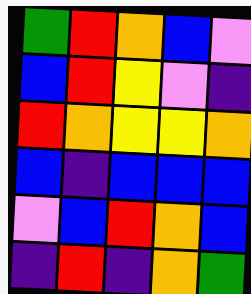[["green", "red", "orange", "blue", "violet"], ["blue", "red", "yellow", "violet", "indigo"], ["red", "orange", "yellow", "yellow", "orange"], ["blue", "indigo", "blue", "blue", "blue"], ["violet", "blue", "red", "orange", "blue"], ["indigo", "red", "indigo", "orange", "green"]]